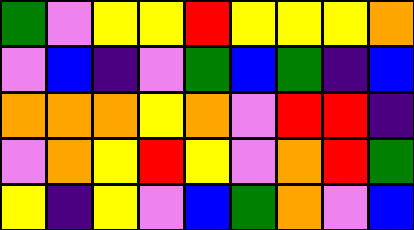[["green", "violet", "yellow", "yellow", "red", "yellow", "yellow", "yellow", "orange"], ["violet", "blue", "indigo", "violet", "green", "blue", "green", "indigo", "blue"], ["orange", "orange", "orange", "yellow", "orange", "violet", "red", "red", "indigo"], ["violet", "orange", "yellow", "red", "yellow", "violet", "orange", "red", "green"], ["yellow", "indigo", "yellow", "violet", "blue", "green", "orange", "violet", "blue"]]